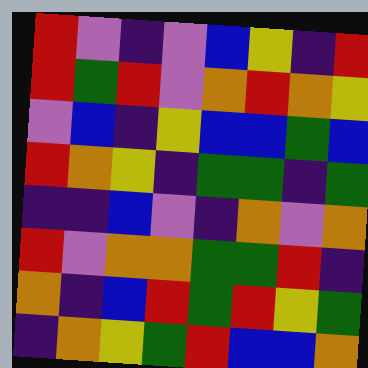[["red", "violet", "indigo", "violet", "blue", "yellow", "indigo", "red"], ["red", "green", "red", "violet", "orange", "red", "orange", "yellow"], ["violet", "blue", "indigo", "yellow", "blue", "blue", "green", "blue"], ["red", "orange", "yellow", "indigo", "green", "green", "indigo", "green"], ["indigo", "indigo", "blue", "violet", "indigo", "orange", "violet", "orange"], ["red", "violet", "orange", "orange", "green", "green", "red", "indigo"], ["orange", "indigo", "blue", "red", "green", "red", "yellow", "green"], ["indigo", "orange", "yellow", "green", "red", "blue", "blue", "orange"]]